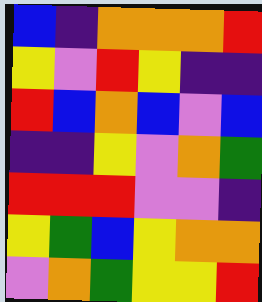[["blue", "indigo", "orange", "orange", "orange", "red"], ["yellow", "violet", "red", "yellow", "indigo", "indigo"], ["red", "blue", "orange", "blue", "violet", "blue"], ["indigo", "indigo", "yellow", "violet", "orange", "green"], ["red", "red", "red", "violet", "violet", "indigo"], ["yellow", "green", "blue", "yellow", "orange", "orange"], ["violet", "orange", "green", "yellow", "yellow", "red"]]